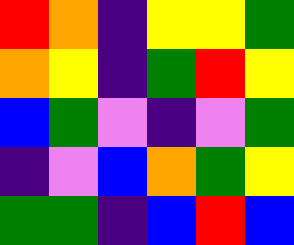[["red", "orange", "indigo", "yellow", "yellow", "green"], ["orange", "yellow", "indigo", "green", "red", "yellow"], ["blue", "green", "violet", "indigo", "violet", "green"], ["indigo", "violet", "blue", "orange", "green", "yellow"], ["green", "green", "indigo", "blue", "red", "blue"]]